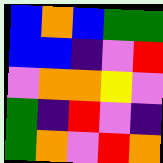[["blue", "orange", "blue", "green", "green"], ["blue", "blue", "indigo", "violet", "red"], ["violet", "orange", "orange", "yellow", "violet"], ["green", "indigo", "red", "violet", "indigo"], ["green", "orange", "violet", "red", "orange"]]